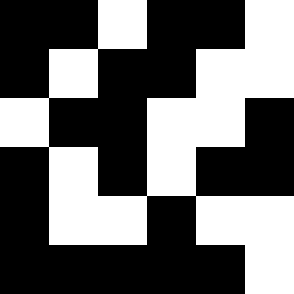[["black", "black", "white", "black", "black", "white"], ["black", "white", "black", "black", "white", "white"], ["white", "black", "black", "white", "white", "black"], ["black", "white", "black", "white", "black", "black"], ["black", "white", "white", "black", "white", "white"], ["black", "black", "black", "black", "black", "white"]]